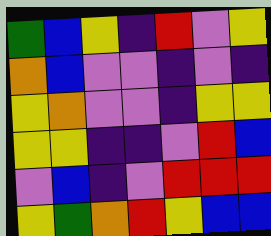[["green", "blue", "yellow", "indigo", "red", "violet", "yellow"], ["orange", "blue", "violet", "violet", "indigo", "violet", "indigo"], ["yellow", "orange", "violet", "violet", "indigo", "yellow", "yellow"], ["yellow", "yellow", "indigo", "indigo", "violet", "red", "blue"], ["violet", "blue", "indigo", "violet", "red", "red", "red"], ["yellow", "green", "orange", "red", "yellow", "blue", "blue"]]